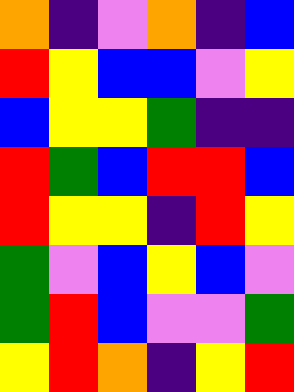[["orange", "indigo", "violet", "orange", "indigo", "blue"], ["red", "yellow", "blue", "blue", "violet", "yellow"], ["blue", "yellow", "yellow", "green", "indigo", "indigo"], ["red", "green", "blue", "red", "red", "blue"], ["red", "yellow", "yellow", "indigo", "red", "yellow"], ["green", "violet", "blue", "yellow", "blue", "violet"], ["green", "red", "blue", "violet", "violet", "green"], ["yellow", "red", "orange", "indigo", "yellow", "red"]]